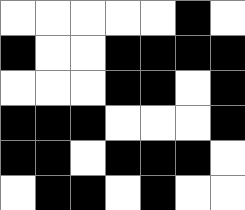[["white", "white", "white", "white", "white", "black", "white"], ["black", "white", "white", "black", "black", "black", "black"], ["white", "white", "white", "black", "black", "white", "black"], ["black", "black", "black", "white", "white", "white", "black"], ["black", "black", "white", "black", "black", "black", "white"], ["white", "black", "black", "white", "black", "white", "white"]]